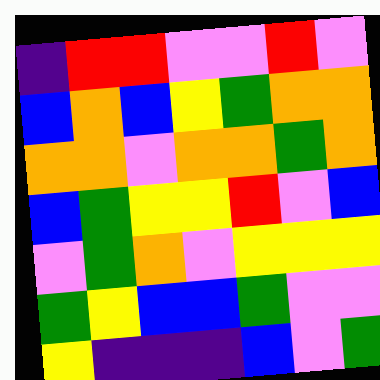[["indigo", "red", "red", "violet", "violet", "red", "violet"], ["blue", "orange", "blue", "yellow", "green", "orange", "orange"], ["orange", "orange", "violet", "orange", "orange", "green", "orange"], ["blue", "green", "yellow", "yellow", "red", "violet", "blue"], ["violet", "green", "orange", "violet", "yellow", "yellow", "yellow"], ["green", "yellow", "blue", "blue", "green", "violet", "violet"], ["yellow", "indigo", "indigo", "indigo", "blue", "violet", "green"]]